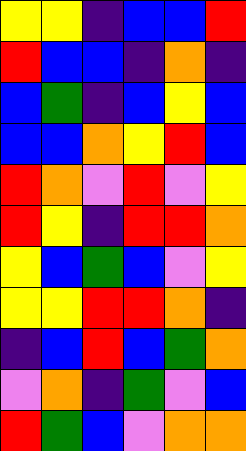[["yellow", "yellow", "indigo", "blue", "blue", "red"], ["red", "blue", "blue", "indigo", "orange", "indigo"], ["blue", "green", "indigo", "blue", "yellow", "blue"], ["blue", "blue", "orange", "yellow", "red", "blue"], ["red", "orange", "violet", "red", "violet", "yellow"], ["red", "yellow", "indigo", "red", "red", "orange"], ["yellow", "blue", "green", "blue", "violet", "yellow"], ["yellow", "yellow", "red", "red", "orange", "indigo"], ["indigo", "blue", "red", "blue", "green", "orange"], ["violet", "orange", "indigo", "green", "violet", "blue"], ["red", "green", "blue", "violet", "orange", "orange"]]